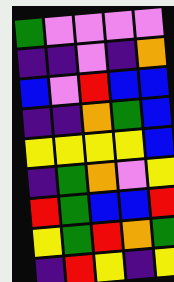[["green", "violet", "violet", "violet", "violet"], ["indigo", "indigo", "violet", "indigo", "orange"], ["blue", "violet", "red", "blue", "blue"], ["indigo", "indigo", "orange", "green", "blue"], ["yellow", "yellow", "yellow", "yellow", "blue"], ["indigo", "green", "orange", "violet", "yellow"], ["red", "green", "blue", "blue", "red"], ["yellow", "green", "red", "orange", "green"], ["indigo", "red", "yellow", "indigo", "yellow"]]